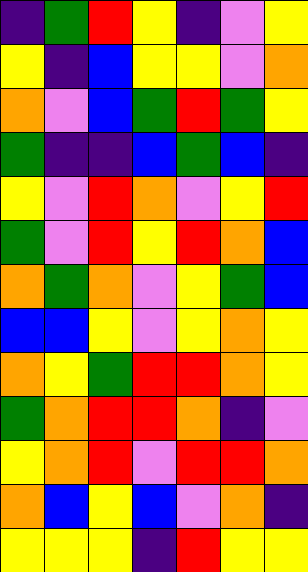[["indigo", "green", "red", "yellow", "indigo", "violet", "yellow"], ["yellow", "indigo", "blue", "yellow", "yellow", "violet", "orange"], ["orange", "violet", "blue", "green", "red", "green", "yellow"], ["green", "indigo", "indigo", "blue", "green", "blue", "indigo"], ["yellow", "violet", "red", "orange", "violet", "yellow", "red"], ["green", "violet", "red", "yellow", "red", "orange", "blue"], ["orange", "green", "orange", "violet", "yellow", "green", "blue"], ["blue", "blue", "yellow", "violet", "yellow", "orange", "yellow"], ["orange", "yellow", "green", "red", "red", "orange", "yellow"], ["green", "orange", "red", "red", "orange", "indigo", "violet"], ["yellow", "orange", "red", "violet", "red", "red", "orange"], ["orange", "blue", "yellow", "blue", "violet", "orange", "indigo"], ["yellow", "yellow", "yellow", "indigo", "red", "yellow", "yellow"]]